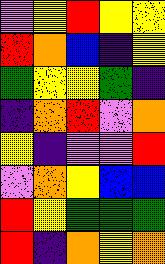[["violet", "yellow", "red", "yellow", "yellow"], ["red", "orange", "blue", "indigo", "yellow"], ["green", "yellow", "yellow", "green", "indigo"], ["indigo", "orange", "red", "violet", "orange"], ["yellow", "indigo", "violet", "violet", "red"], ["violet", "orange", "yellow", "blue", "blue"], ["red", "yellow", "green", "green", "green"], ["red", "indigo", "orange", "yellow", "orange"]]